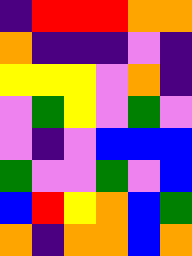[["indigo", "red", "red", "red", "orange", "orange"], ["orange", "indigo", "indigo", "indigo", "violet", "indigo"], ["yellow", "yellow", "yellow", "violet", "orange", "indigo"], ["violet", "green", "yellow", "violet", "green", "violet"], ["violet", "indigo", "violet", "blue", "blue", "blue"], ["green", "violet", "violet", "green", "violet", "blue"], ["blue", "red", "yellow", "orange", "blue", "green"], ["orange", "indigo", "orange", "orange", "blue", "orange"]]